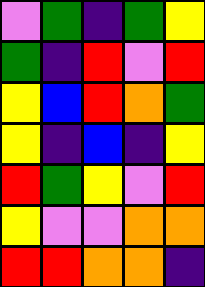[["violet", "green", "indigo", "green", "yellow"], ["green", "indigo", "red", "violet", "red"], ["yellow", "blue", "red", "orange", "green"], ["yellow", "indigo", "blue", "indigo", "yellow"], ["red", "green", "yellow", "violet", "red"], ["yellow", "violet", "violet", "orange", "orange"], ["red", "red", "orange", "orange", "indigo"]]